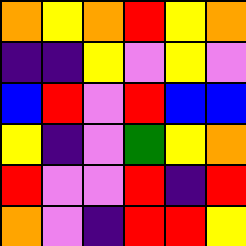[["orange", "yellow", "orange", "red", "yellow", "orange"], ["indigo", "indigo", "yellow", "violet", "yellow", "violet"], ["blue", "red", "violet", "red", "blue", "blue"], ["yellow", "indigo", "violet", "green", "yellow", "orange"], ["red", "violet", "violet", "red", "indigo", "red"], ["orange", "violet", "indigo", "red", "red", "yellow"]]